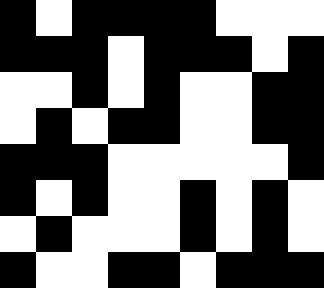[["black", "white", "black", "black", "black", "black", "white", "white", "white"], ["black", "black", "black", "white", "black", "black", "black", "white", "black"], ["white", "white", "black", "white", "black", "white", "white", "black", "black"], ["white", "black", "white", "black", "black", "white", "white", "black", "black"], ["black", "black", "black", "white", "white", "white", "white", "white", "black"], ["black", "white", "black", "white", "white", "black", "white", "black", "white"], ["white", "black", "white", "white", "white", "black", "white", "black", "white"], ["black", "white", "white", "black", "black", "white", "black", "black", "black"]]